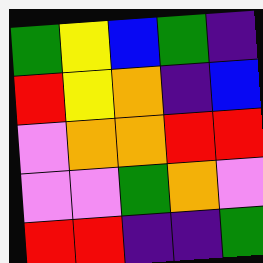[["green", "yellow", "blue", "green", "indigo"], ["red", "yellow", "orange", "indigo", "blue"], ["violet", "orange", "orange", "red", "red"], ["violet", "violet", "green", "orange", "violet"], ["red", "red", "indigo", "indigo", "green"]]